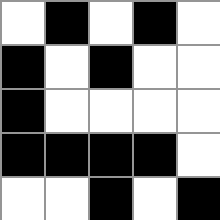[["white", "black", "white", "black", "white"], ["black", "white", "black", "white", "white"], ["black", "white", "white", "white", "white"], ["black", "black", "black", "black", "white"], ["white", "white", "black", "white", "black"]]